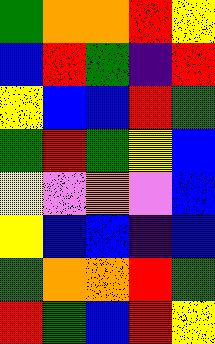[["green", "orange", "orange", "red", "yellow"], ["blue", "red", "green", "indigo", "red"], ["yellow", "blue", "blue", "red", "green"], ["green", "red", "green", "yellow", "blue"], ["yellow", "violet", "orange", "violet", "blue"], ["yellow", "blue", "blue", "indigo", "blue"], ["green", "orange", "orange", "red", "green"], ["red", "green", "blue", "red", "yellow"]]